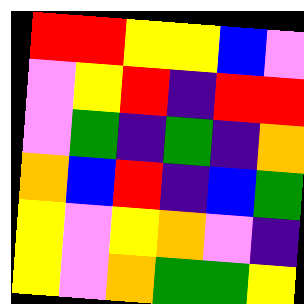[["red", "red", "yellow", "yellow", "blue", "violet"], ["violet", "yellow", "red", "indigo", "red", "red"], ["violet", "green", "indigo", "green", "indigo", "orange"], ["orange", "blue", "red", "indigo", "blue", "green"], ["yellow", "violet", "yellow", "orange", "violet", "indigo"], ["yellow", "violet", "orange", "green", "green", "yellow"]]